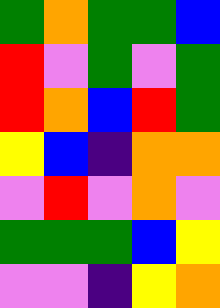[["green", "orange", "green", "green", "blue"], ["red", "violet", "green", "violet", "green"], ["red", "orange", "blue", "red", "green"], ["yellow", "blue", "indigo", "orange", "orange"], ["violet", "red", "violet", "orange", "violet"], ["green", "green", "green", "blue", "yellow"], ["violet", "violet", "indigo", "yellow", "orange"]]